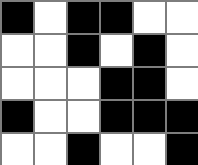[["black", "white", "black", "black", "white", "white"], ["white", "white", "black", "white", "black", "white"], ["white", "white", "white", "black", "black", "white"], ["black", "white", "white", "black", "black", "black"], ["white", "white", "black", "white", "white", "black"]]